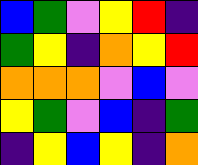[["blue", "green", "violet", "yellow", "red", "indigo"], ["green", "yellow", "indigo", "orange", "yellow", "red"], ["orange", "orange", "orange", "violet", "blue", "violet"], ["yellow", "green", "violet", "blue", "indigo", "green"], ["indigo", "yellow", "blue", "yellow", "indigo", "orange"]]